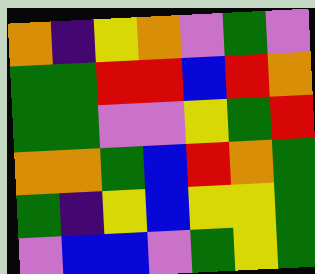[["orange", "indigo", "yellow", "orange", "violet", "green", "violet"], ["green", "green", "red", "red", "blue", "red", "orange"], ["green", "green", "violet", "violet", "yellow", "green", "red"], ["orange", "orange", "green", "blue", "red", "orange", "green"], ["green", "indigo", "yellow", "blue", "yellow", "yellow", "green"], ["violet", "blue", "blue", "violet", "green", "yellow", "green"]]